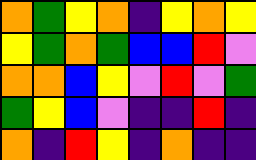[["orange", "green", "yellow", "orange", "indigo", "yellow", "orange", "yellow"], ["yellow", "green", "orange", "green", "blue", "blue", "red", "violet"], ["orange", "orange", "blue", "yellow", "violet", "red", "violet", "green"], ["green", "yellow", "blue", "violet", "indigo", "indigo", "red", "indigo"], ["orange", "indigo", "red", "yellow", "indigo", "orange", "indigo", "indigo"]]